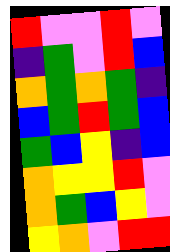[["red", "violet", "violet", "red", "violet"], ["indigo", "green", "violet", "red", "blue"], ["orange", "green", "orange", "green", "indigo"], ["blue", "green", "red", "green", "blue"], ["green", "blue", "yellow", "indigo", "blue"], ["orange", "yellow", "yellow", "red", "violet"], ["orange", "green", "blue", "yellow", "violet"], ["yellow", "orange", "violet", "red", "red"]]